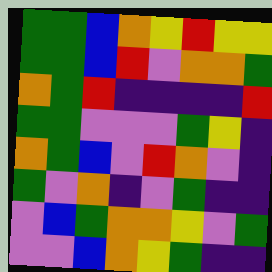[["green", "green", "blue", "orange", "yellow", "red", "yellow", "yellow"], ["green", "green", "blue", "red", "violet", "orange", "orange", "green"], ["orange", "green", "red", "indigo", "indigo", "indigo", "indigo", "red"], ["green", "green", "violet", "violet", "violet", "green", "yellow", "indigo"], ["orange", "green", "blue", "violet", "red", "orange", "violet", "indigo"], ["green", "violet", "orange", "indigo", "violet", "green", "indigo", "indigo"], ["violet", "blue", "green", "orange", "orange", "yellow", "violet", "green"], ["violet", "violet", "blue", "orange", "yellow", "green", "indigo", "indigo"]]